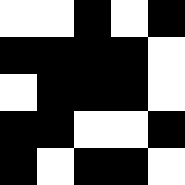[["white", "white", "black", "white", "black"], ["black", "black", "black", "black", "white"], ["white", "black", "black", "black", "white"], ["black", "black", "white", "white", "black"], ["black", "white", "black", "black", "white"]]